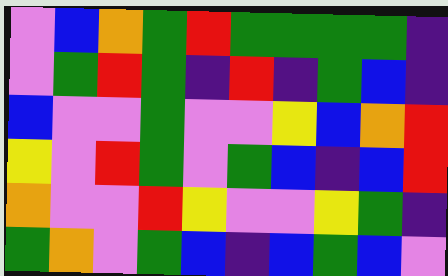[["violet", "blue", "orange", "green", "red", "green", "green", "green", "green", "indigo"], ["violet", "green", "red", "green", "indigo", "red", "indigo", "green", "blue", "indigo"], ["blue", "violet", "violet", "green", "violet", "violet", "yellow", "blue", "orange", "red"], ["yellow", "violet", "red", "green", "violet", "green", "blue", "indigo", "blue", "red"], ["orange", "violet", "violet", "red", "yellow", "violet", "violet", "yellow", "green", "indigo"], ["green", "orange", "violet", "green", "blue", "indigo", "blue", "green", "blue", "violet"]]